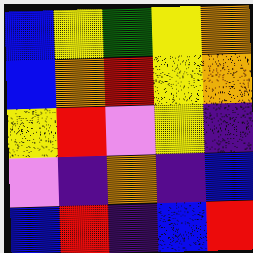[["blue", "yellow", "green", "yellow", "orange"], ["blue", "orange", "red", "yellow", "orange"], ["yellow", "red", "violet", "yellow", "indigo"], ["violet", "indigo", "orange", "indigo", "blue"], ["blue", "red", "indigo", "blue", "red"]]